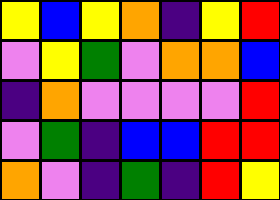[["yellow", "blue", "yellow", "orange", "indigo", "yellow", "red"], ["violet", "yellow", "green", "violet", "orange", "orange", "blue"], ["indigo", "orange", "violet", "violet", "violet", "violet", "red"], ["violet", "green", "indigo", "blue", "blue", "red", "red"], ["orange", "violet", "indigo", "green", "indigo", "red", "yellow"]]